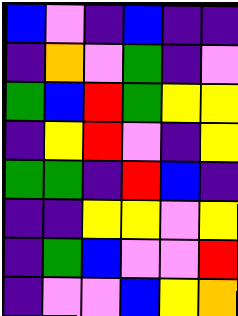[["blue", "violet", "indigo", "blue", "indigo", "indigo"], ["indigo", "orange", "violet", "green", "indigo", "violet"], ["green", "blue", "red", "green", "yellow", "yellow"], ["indigo", "yellow", "red", "violet", "indigo", "yellow"], ["green", "green", "indigo", "red", "blue", "indigo"], ["indigo", "indigo", "yellow", "yellow", "violet", "yellow"], ["indigo", "green", "blue", "violet", "violet", "red"], ["indigo", "violet", "violet", "blue", "yellow", "orange"]]